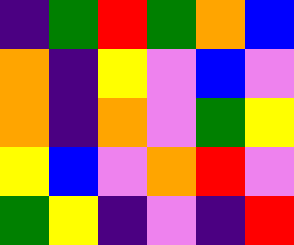[["indigo", "green", "red", "green", "orange", "blue"], ["orange", "indigo", "yellow", "violet", "blue", "violet"], ["orange", "indigo", "orange", "violet", "green", "yellow"], ["yellow", "blue", "violet", "orange", "red", "violet"], ["green", "yellow", "indigo", "violet", "indigo", "red"]]